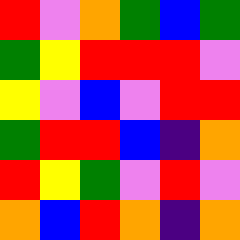[["red", "violet", "orange", "green", "blue", "green"], ["green", "yellow", "red", "red", "red", "violet"], ["yellow", "violet", "blue", "violet", "red", "red"], ["green", "red", "red", "blue", "indigo", "orange"], ["red", "yellow", "green", "violet", "red", "violet"], ["orange", "blue", "red", "orange", "indigo", "orange"]]